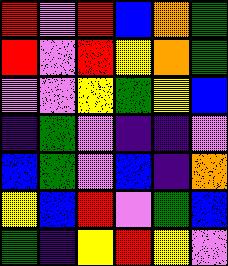[["red", "violet", "red", "blue", "orange", "green"], ["red", "violet", "red", "yellow", "orange", "green"], ["violet", "violet", "yellow", "green", "yellow", "blue"], ["indigo", "green", "violet", "indigo", "indigo", "violet"], ["blue", "green", "violet", "blue", "indigo", "orange"], ["yellow", "blue", "red", "violet", "green", "blue"], ["green", "indigo", "yellow", "red", "yellow", "violet"]]